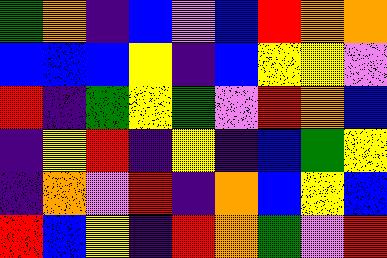[["green", "orange", "indigo", "blue", "violet", "blue", "red", "orange", "orange"], ["blue", "blue", "blue", "yellow", "indigo", "blue", "yellow", "yellow", "violet"], ["red", "indigo", "green", "yellow", "green", "violet", "red", "orange", "blue"], ["indigo", "yellow", "red", "indigo", "yellow", "indigo", "blue", "green", "yellow"], ["indigo", "orange", "violet", "red", "indigo", "orange", "blue", "yellow", "blue"], ["red", "blue", "yellow", "indigo", "red", "orange", "green", "violet", "red"]]